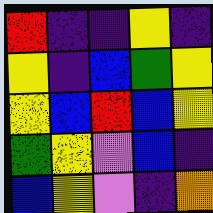[["red", "indigo", "indigo", "yellow", "indigo"], ["yellow", "indigo", "blue", "green", "yellow"], ["yellow", "blue", "red", "blue", "yellow"], ["green", "yellow", "violet", "blue", "indigo"], ["blue", "yellow", "violet", "indigo", "orange"]]